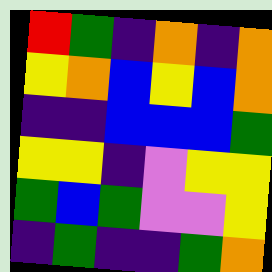[["red", "green", "indigo", "orange", "indigo", "orange"], ["yellow", "orange", "blue", "yellow", "blue", "orange"], ["indigo", "indigo", "blue", "blue", "blue", "green"], ["yellow", "yellow", "indigo", "violet", "yellow", "yellow"], ["green", "blue", "green", "violet", "violet", "yellow"], ["indigo", "green", "indigo", "indigo", "green", "orange"]]